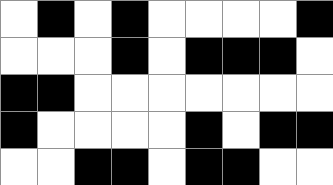[["white", "black", "white", "black", "white", "white", "white", "white", "black"], ["white", "white", "white", "black", "white", "black", "black", "black", "white"], ["black", "black", "white", "white", "white", "white", "white", "white", "white"], ["black", "white", "white", "white", "white", "black", "white", "black", "black"], ["white", "white", "black", "black", "white", "black", "black", "white", "white"]]